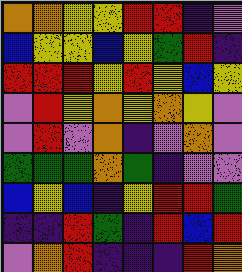[["orange", "orange", "yellow", "yellow", "red", "red", "indigo", "violet"], ["blue", "yellow", "yellow", "blue", "yellow", "green", "red", "indigo"], ["red", "red", "red", "yellow", "red", "yellow", "blue", "yellow"], ["violet", "red", "yellow", "orange", "yellow", "orange", "yellow", "violet"], ["violet", "red", "violet", "orange", "indigo", "violet", "orange", "violet"], ["green", "green", "green", "orange", "green", "indigo", "violet", "violet"], ["blue", "yellow", "blue", "indigo", "yellow", "red", "red", "green"], ["indigo", "indigo", "red", "green", "indigo", "red", "blue", "red"], ["violet", "orange", "red", "indigo", "indigo", "indigo", "red", "orange"]]